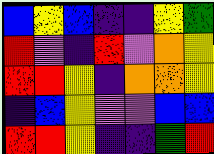[["blue", "yellow", "blue", "indigo", "indigo", "yellow", "green"], ["red", "violet", "indigo", "red", "violet", "orange", "yellow"], ["red", "red", "yellow", "indigo", "orange", "orange", "yellow"], ["indigo", "blue", "yellow", "violet", "violet", "blue", "blue"], ["red", "red", "yellow", "indigo", "indigo", "green", "red"]]